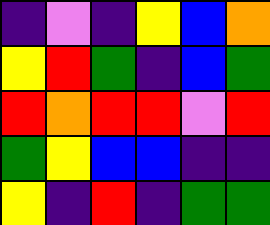[["indigo", "violet", "indigo", "yellow", "blue", "orange"], ["yellow", "red", "green", "indigo", "blue", "green"], ["red", "orange", "red", "red", "violet", "red"], ["green", "yellow", "blue", "blue", "indigo", "indigo"], ["yellow", "indigo", "red", "indigo", "green", "green"]]